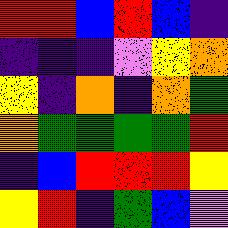[["red", "red", "blue", "red", "blue", "indigo"], ["indigo", "indigo", "indigo", "violet", "yellow", "orange"], ["yellow", "indigo", "orange", "indigo", "orange", "green"], ["orange", "green", "green", "green", "green", "red"], ["indigo", "blue", "red", "red", "red", "yellow"], ["yellow", "red", "indigo", "green", "blue", "violet"]]